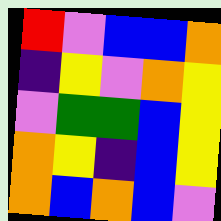[["red", "violet", "blue", "blue", "orange"], ["indigo", "yellow", "violet", "orange", "yellow"], ["violet", "green", "green", "blue", "yellow"], ["orange", "yellow", "indigo", "blue", "yellow"], ["orange", "blue", "orange", "blue", "violet"]]